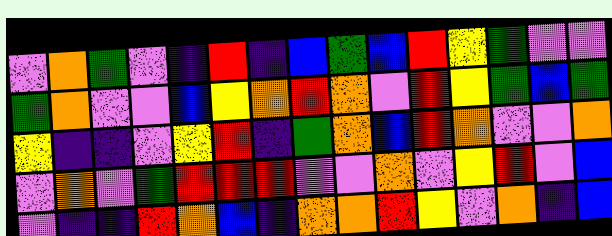[["violet", "orange", "green", "violet", "indigo", "red", "indigo", "blue", "green", "blue", "red", "yellow", "green", "violet", "violet"], ["green", "orange", "violet", "violet", "blue", "yellow", "orange", "red", "orange", "violet", "red", "yellow", "green", "blue", "green"], ["yellow", "indigo", "indigo", "violet", "yellow", "red", "indigo", "green", "orange", "blue", "red", "orange", "violet", "violet", "orange"], ["violet", "orange", "violet", "green", "red", "red", "red", "violet", "violet", "orange", "violet", "yellow", "red", "violet", "blue"], ["violet", "indigo", "indigo", "red", "orange", "blue", "indigo", "orange", "orange", "red", "yellow", "violet", "orange", "indigo", "blue"]]